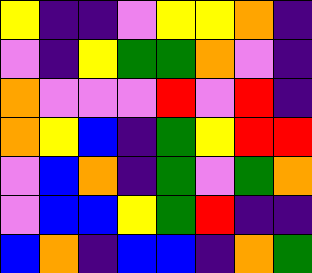[["yellow", "indigo", "indigo", "violet", "yellow", "yellow", "orange", "indigo"], ["violet", "indigo", "yellow", "green", "green", "orange", "violet", "indigo"], ["orange", "violet", "violet", "violet", "red", "violet", "red", "indigo"], ["orange", "yellow", "blue", "indigo", "green", "yellow", "red", "red"], ["violet", "blue", "orange", "indigo", "green", "violet", "green", "orange"], ["violet", "blue", "blue", "yellow", "green", "red", "indigo", "indigo"], ["blue", "orange", "indigo", "blue", "blue", "indigo", "orange", "green"]]